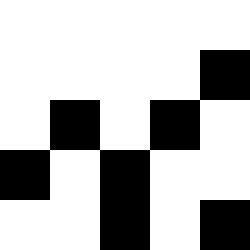[["white", "white", "white", "white", "white"], ["white", "white", "white", "white", "black"], ["white", "black", "white", "black", "white"], ["black", "white", "black", "white", "white"], ["white", "white", "black", "white", "black"]]